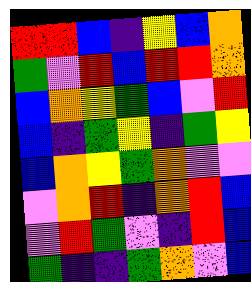[["red", "red", "blue", "indigo", "yellow", "blue", "orange"], ["green", "violet", "red", "blue", "red", "red", "orange"], ["blue", "orange", "yellow", "green", "blue", "violet", "red"], ["blue", "indigo", "green", "yellow", "indigo", "green", "yellow"], ["blue", "orange", "yellow", "green", "orange", "violet", "violet"], ["violet", "orange", "red", "indigo", "orange", "red", "blue"], ["violet", "red", "green", "violet", "indigo", "red", "blue"], ["green", "indigo", "indigo", "green", "orange", "violet", "blue"]]